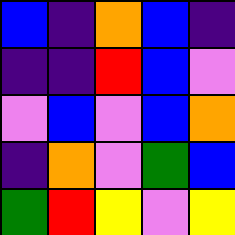[["blue", "indigo", "orange", "blue", "indigo"], ["indigo", "indigo", "red", "blue", "violet"], ["violet", "blue", "violet", "blue", "orange"], ["indigo", "orange", "violet", "green", "blue"], ["green", "red", "yellow", "violet", "yellow"]]